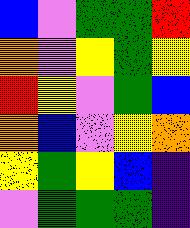[["blue", "violet", "green", "green", "red"], ["orange", "violet", "yellow", "green", "yellow"], ["red", "yellow", "violet", "green", "blue"], ["orange", "blue", "violet", "yellow", "orange"], ["yellow", "green", "yellow", "blue", "indigo"], ["violet", "green", "green", "green", "indigo"]]